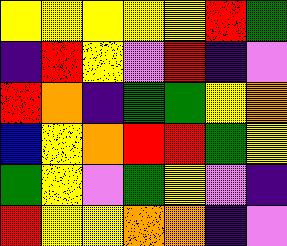[["yellow", "yellow", "yellow", "yellow", "yellow", "red", "green"], ["indigo", "red", "yellow", "violet", "red", "indigo", "violet"], ["red", "orange", "indigo", "green", "green", "yellow", "orange"], ["blue", "yellow", "orange", "red", "red", "green", "yellow"], ["green", "yellow", "violet", "green", "yellow", "violet", "indigo"], ["red", "yellow", "yellow", "orange", "orange", "indigo", "violet"]]